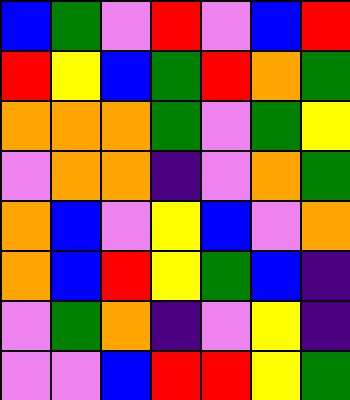[["blue", "green", "violet", "red", "violet", "blue", "red"], ["red", "yellow", "blue", "green", "red", "orange", "green"], ["orange", "orange", "orange", "green", "violet", "green", "yellow"], ["violet", "orange", "orange", "indigo", "violet", "orange", "green"], ["orange", "blue", "violet", "yellow", "blue", "violet", "orange"], ["orange", "blue", "red", "yellow", "green", "blue", "indigo"], ["violet", "green", "orange", "indigo", "violet", "yellow", "indigo"], ["violet", "violet", "blue", "red", "red", "yellow", "green"]]